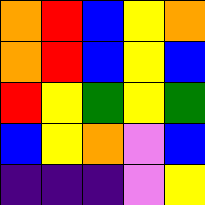[["orange", "red", "blue", "yellow", "orange"], ["orange", "red", "blue", "yellow", "blue"], ["red", "yellow", "green", "yellow", "green"], ["blue", "yellow", "orange", "violet", "blue"], ["indigo", "indigo", "indigo", "violet", "yellow"]]